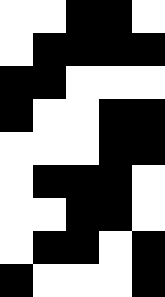[["white", "white", "black", "black", "white"], ["white", "black", "black", "black", "black"], ["black", "black", "white", "white", "white"], ["black", "white", "white", "black", "black"], ["white", "white", "white", "black", "black"], ["white", "black", "black", "black", "white"], ["white", "white", "black", "black", "white"], ["white", "black", "black", "white", "black"], ["black", "white", "white", "white", "black"]]